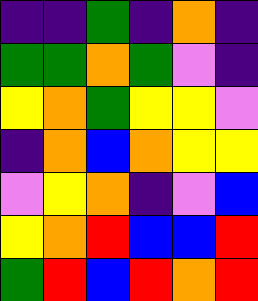[["indigo", "indigo", "green", "indigo", "orange", "indigo"], ["green", "green", "orange", "green", "violet", "indigo"], ["yellow", "orange", "green", "yellow", "yellow", "violet"], ["indigo", "orange", "blue", "orange", "yellow", "yellow"], ["violet", "yellow", "orange", "indigo", "violet", "blue"], ["yellow", "orange", "red", "blue", "blue", "red"], ["green", "red", "blue", "red", "orange", "red"]]